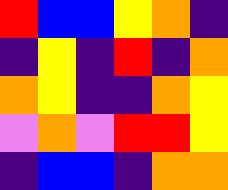[["red", "blue", "blue", "yellow", "orange", "indigo"], ["indigo", "yellow", "indigo", "red", "indigo", "orange"], ["orange", "yellow", "indigo", "indigo", "orange", "yellow"], ["violet", "orange", "violet", "red", "red", "yellow"], ["indigo", "blue", "blue", "indigo", "orange", "orange"]]